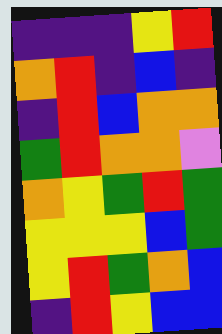[["indigo", "indigo", "indigo", "yellow", "red"], ["orange", "red", "indigo", "blue", "indigo"], ["indigo", "red", "blue", "orange", "orange"], ["green", "red", "orange", "orange", "violet"], ["orange", "yellow", "green", "red", "green"], ["yellow", "yellow", "yellow", "blue", "green"], ["yellow", "red", "green", "orange", "blue"], ["indigo", "red", "yellow", "blue", "blue"]]